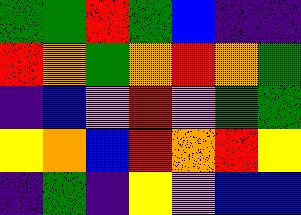[["green", "green", "red", "green", "blue", "indigo", "indigo"], ["red", "orange", "green", "orange", "red", "orange", "green"], ["indigo", "blue", "violet", "red", "violet", "green", "green"], ["yellow", "orange", "blue", "red", "orange", "red", "yellow"], ["indigo", "green", "indigo", "yellow", "violet", "blue", "blue"]]